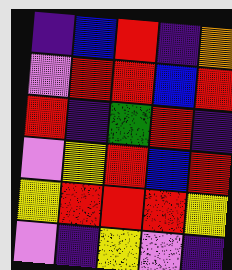[["indigo", "blue", "red", "indigo", "orange"], ["violet", "red", "red", "blue", "red"], ["red", "indigo", "green", "red", "indigo"], ["violet", "yellow", "red", "blue", "red"], ["yellow", "red", "red", "red", "yellow"], ["violet", "indigo", "yellow", "violet", "indigo"]]